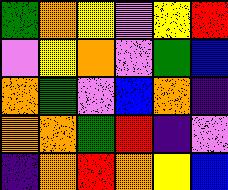[["green", "orange", "yellow", "violet", "yellow", "red"], ["violet", "yellow", "orange", "violet", "green", "blue"], ["orange", "green", "violet", "blue", "orange", "indigo"], ["orange", "orange", "green", "red", "indigo", "violet"], ["indigo", "orange", "red", "orange", "yellow", "blue"]]